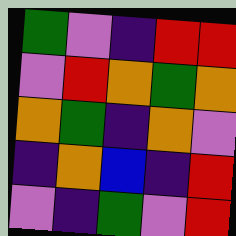[["green", "violet", "indigo", "red", "red"], ["violet", "red", "orange", "green", "orange"], ["orange", "green", "indigo", "orange", "violet"], ["indigo", "orange", "blue", "indigo", "red"], ["violet", "indigo", "green", "violet", "red"]]